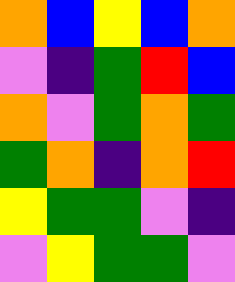[["orange", "blue", "yellow", "blue", "orange"], ["violet", "indigo", "green", "red", "blue"], ["orange", "violet", "green", "orange", "green"], ["green", "orange", "indigo", "orange", "red"], ["yellow", "green", "green", "violet", "indigo"], ["violet", "yellow", "green", "green", "violet"]]